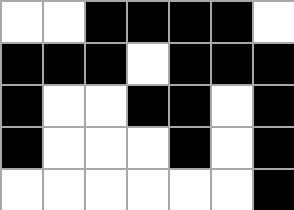[["white", "white", "black", "black", "black", "black", "white"], ["black", "black", "black", "white", "black", "black", "black"], ["black", "white", "white", "black", "black", "white", "black"], ["black", "white", "white", "white", "black", "white", "black"], ["white", "white", "white", "white", "white", "white", "black"]]